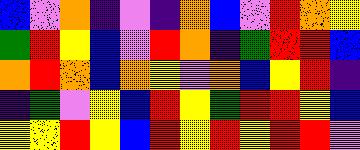[["blue", "violet", "orange", "indigo", "violet", "indigo", "orange", "blue", "violet", "red", "orange", "yellow"], ["green", "red", "yellow", "blue", "violet", "red", "orange", "indigo", "green", "red", "red", "blue"], ["orange", "red", "orange", "blue", "orange", "yellow", "violet", "orange", "blue", "yellow", "red", "indigo"], ["indigo", "green", "violet", "yellow", "blue", "red", "yellow", "green", "red", "red", "yellow", "blue"], ["yellow", "yellow", "red", "yellow", "blue", "red", "yellow", "red", "yellow", "red", "red", "violet"]]